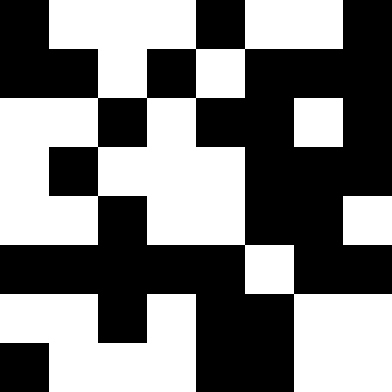[["black", "white", "white", "white", "black", "white", "white", "black"], ["black", "black", "white", "black", "white", "black", "black", "black"], ["white", "white", "black", "white", "black", "black", "white", "black"], ["white", "black", "white", "white", "white", "black", "black", "black"], ["white", "white", "black", "white", "white", "black", "black", "white"], ["black", "black", "black", "black", "black", "white", "black", "black"], ["white", "white", "black", "white", "black", "black", "white", "white"], ["black", "white", "white", "white", "black", "black", "white", "white"]]